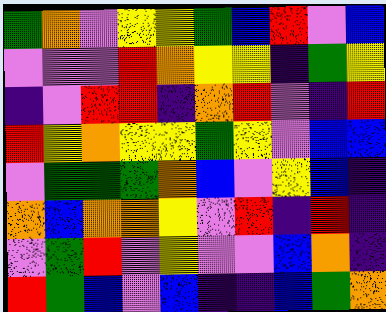[["green", "orange", "violet", "yellow", "yellow", "green", "blue", "red", "violet", "blue"], ["violet", "violet", "violet", "red", "orange", "yellow", "yellow", "indigo", "green", "yellow"], ["indigo", "violet", "red", "red", "indigo", "orange", "red", "violet", "indigo", "red"], ["red", "yellow", "orange", "yellow", "yellow", "green", "yellow", "violet", "blue", "blue"], ["violet", "green", "green", "green", "orange", "blue", "violet", "yellow", "blue", "indigo"], ["orange", "blue", "orange", "orange", "yellow", "violet", "red", "indigo", "red", "indigo"], ["violet", "green", "red", "violet", "yellow", "violet", "violet", "blue", "orange", "indigo"], ["red", "green", "blue", "violet", "blue", "indigo", "indigo", "blue", "green", "orange"]]